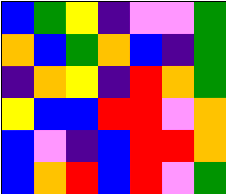[["blue", "green", "yellow", "indigo", "violet", "violet", "green"], ["orange", "blue", "green", "orange", "blue", "indigo", "green"], ["indigo", "orange", "yellow", "indigo", "red", "orange", "green"], ["yellow", "blue", "blue", "red", "red", "violet", "orange"], ["blue", "violet", "indigo", "blue", "red", "red", "orange"], ["blue", "orange", "red", "blue", "red", "violet", "green"]]